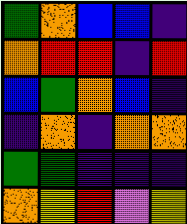[["green", "orange", "blue", "blue", "indigo"], ["orange", "red", "red", "indigo", "red"], ["blue", "green", "orange", "blue", "indigo"], ["indigo", "orange", "indigo", "orange", "orange"], ["green", "green", "indigo", "indigo", "indigo"], ["orange", "yellow", "red", "violet", "yellow"]]